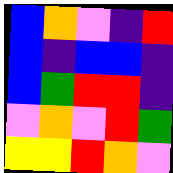[["blue", "orange", "violet", "indigo", "red"], ["blue", "indigo", "blue", "blue", "indigo"], ["blue", "green", "red", "red", "indigo"], ["violet", "orange", "violet", "red", "green"], ["yellow", "yellow", "red", "orange", "violet"]]